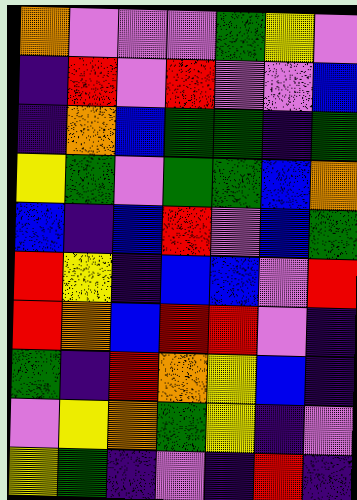[["orange", "violet", "violet", "violet", "green", "yellow", "violet"], ["indigo", "red", "violet", "red", "violet", "violet", "blue"], ["indigo", "orange", "blue", "green", "green", "indigo", "green"], ["yellow", "green", "violet", "green", "green", "blue", "orange"], ["blue", "indigo", "blue", "red", "violet", "blue", "green"], ["red", "yellow", "indigo", "blue", "blue", "violet", "red"], ["red", "orange", "blue", "red", "red", "violet", "indigo"], ["green", "indigo", "red", "orange", "yellow", "blue", "indigo"], ["violet", "yellow", "orange", "green", "yellow", "indigo", "violet"], ["yellow", "green", "indigo", "violet", "indigo", "red", "indigo"]]